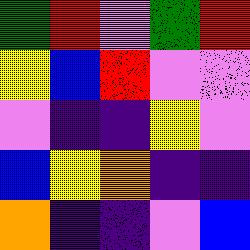[["green", "red", "violet", "green", "red"], ["yellow", "blue", "red", "violet", "violet"], ["violet", "indigo", "indigo", "yellow", "violet"], ["blue", "yellow", "orange", "indigo", "indigo"], ["orange", "indigo", "indigo", "violet", "blue"]]